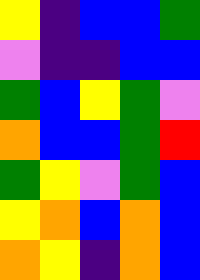[["yellow", "indigo", "blue", "blue", "green"], ["violet", "indigo", "indigo", "blue", "blue"], ["green", "blue", "yellow", "green", "violet"], ["orange", "blue", "blue", "green", "red"], ["green", "yellow", "violet", "green", "blue"], ["yellow", "orange", "blue", "orange", "blue"], ["orange", "yellow", "indigo", "orange", "blue"]]